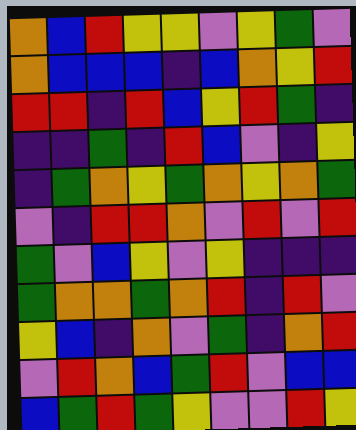[["orange", "blue", "red", "yellow", "yellow", "violet", "yellow", "green", "violet"], ["orange", "blue", "blue", "blue", "indigo", "blue", "orange", "yellow", "red"], ["red", "red", "indigo", "red", "blue", "yellow", "red", "green", "indigo"], ["indigo", "indigo", "green", "indigo", "red", "blue", "violet", "indigo", "yellow"], ["indigo", "green", "orange", "yellow", "green", "orange", "yellow", "orange", "green"], ["violet", "indigo", "red", "red", "orange", "violet", "red", "violet", "red"], ["green", "violet", "blue", "yellow", "violet", "yellow", "indigo", "indigo", "indigo"], ["green", "orange", "orange", "green", "orange", "red", "indigo", "red", "violet"], ["yellow", "blue", "indigo", "orange", "violet", "green", "indigo", "orange", "red"], ["violet", "red", "orange", "blue", "green", "red", "violet", "blue", "blue"], ["blue", "green", "red", "green", "yellow", "violet", "violet", "red", "yellow"]]